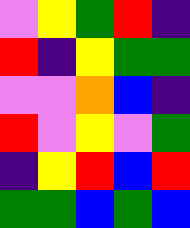[["violet", "yellow", "green", "red", "indigo"], ["red", "indigo", "yellow", "green", "green"], ["violet", "violet", "orange", "blue", "indigo"], ["red", "violet", "yellow", "violet", "green"], ["indigo", "yellow", "red", "blue", "red"], ["green", "green", "blue", "green", "blue"]]